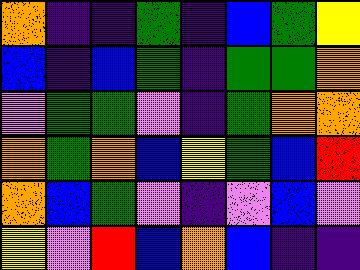[["orange", "indigo", "indigo", "green", "indigo", "blue", "green", "yellow"], ["blue", "indigo", "blue", "green", "indigo", "green", "green", "orange"], ["violet", "green", "green", "violet", "indigo", "green", "orange", "orange"], ["orange", "green", "orange", "blue", "yellow", "green", "blue", "red"], ["orange", "blue", "green", "violet", "indigo", "violet", "blue", "violet"], ["yellow", "violet", "red", "blue", "orange", "blue", "indigo", "indigo"]]